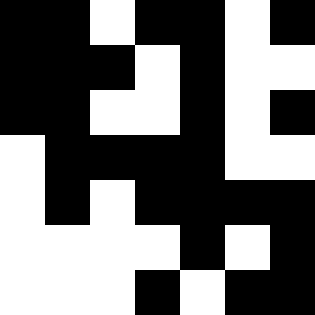[["black", "black", "white", "black", "black", "white", "black"], ["black", "black", "black", "white", "black", "white", "white"], ["black", "black", "white", "white", "black", "white", "black"], ["white", "black", "black", "black", "black", "white", "white"], ["white", "black", "white", "black", "black", "black", "black"], ["white", "white", "white", "white", "black", "white", "black"], ["white", "white", "white", "black", "white", "black", "black"]]